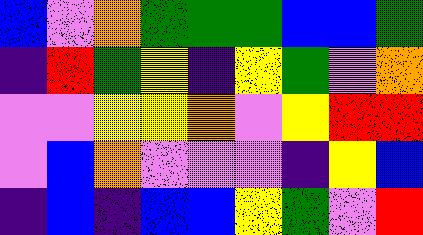[["blue", "violet", "orange", "green", "green", "green", "blue", "blue", "green"], ["indigo", "red", "green", "yellow", "indigo", "yellow", "green", "violet", "orange"], ["violet", "violet", "yellow", "yellow", "orange", "violet", "yellow", "red", "red"], ["violet", "blue", "orange", "violet", "violet", "violet", "indigo", "yellow", "blue"], ["indigo", "blue", "indigo", "blue", "blue", "yellow", "green", "violet", "red"]]